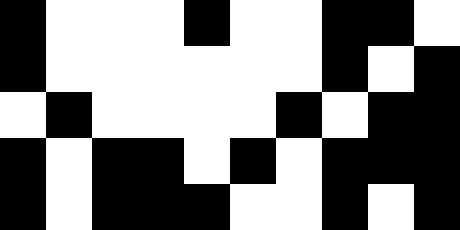[["black", "white", "white", "white", "black", "white", "white", "black", "black", "white"], ["black", "white", "white", "white", "white", "white", "white", "black", "white", "black"], ["white", "black", "white", "white", "white", "white", "black", "white", "black", "black"], ["black", "white", "black", "black", "white", "black", "white", "black", "black", "black"], ["black", "white", "black", "black", "black", "white", "white", "black", "white", "black"]]